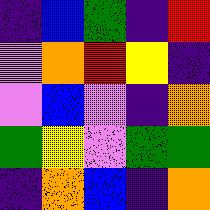[["indigo", "blue", "green", "indigo", "red"], ["violet", "orange", "red", "yellow", "indigo"], ["violet", "blue", "violet", "indigo", "orange"], ["green", "yellow", "violet", "green", "green"], ["indigo", "orange", "blue", "indigo", "orange"]]